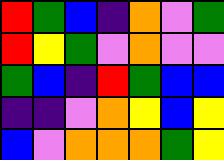[["red", "green", "blue", "indigo", "orange", "violet", "green"], ["red", "yellow", "green", "violet", "orange", "violet", "violet"], ["green", "blue", "indigo", "red", "green", "blue", "blue"], ["indigo", "indigo", "violet", "orange", "yellow", "blue", "yellow"], ["blue", "violet", "orange", "orange", "orange", "green", "yellow"]]